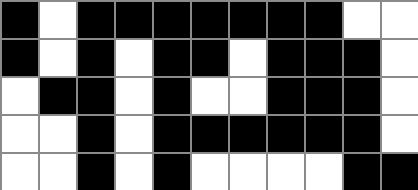[["black", "white", "black", "black", "black", "black", "black", "black", "black", "white", "white"], ["black", "white", "black", "white", "black", "black", "white", "black", "black", "black", "white"], ["white", "black", "black", "white", "black", "white", "white", "black", "black", "black", "white"], ["white", "white", "black", "white", "black", "black", "black", "black", "black", "black", "white"], ["white", "white", "black", "white", "black", "white", "white", "white", "white", "black", "black"]]